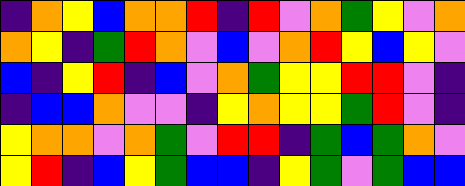[["indigo", "orange", "yellow", "blue", "orange", "orange", "red", "indigo", "red", "violet", "orange", "green", "yellow", "violet", "orange"], ["orange", "yellow", "indigo", "green", "red", "orange", "violet", "blue", "violet", "orange", "red", "yellow", "blue", "yellow", "violet"], ["blue", "indigo", "yellow", "red", "indigo", "blue", "violet", "orange", "green", "yellow", "yellow", "red", "red", "violet", "indigo"], ["indigo", "blue", "blue", "orange", "violet", "violet", "indigo", "yellow", "orange", "yellow", "yellow", "green", "red", "violet", "indigo"], ["yellow", "orange", "orange", "violet", "orange", "green", "violet", "red", "red", "indigo", "green", "blue", "green", "orange", "violet"], ["yellow", "red", "indigo", "blue", "yellow", "green", "blue", "blue", "indigo", "yellow", "green", "violet", "green", "blue", "blue"]]